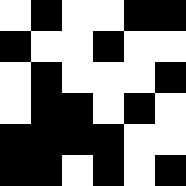[["white", "black", "white", "white", "black", "black"], ["black", "white", "white", "black", "white", "white"], ["white", "black", "white", "white", "white", "black"], ["white", "black", "black", "white", "black", "white"], ["black", "black", "black", "black", "white", "white"], ["black", "black", "white", "black", "white", "black"]]